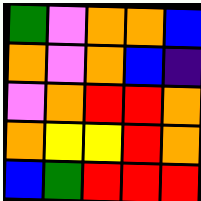[["green", "violet", "orange", "orange", "blue"], ["orange", "violet", "orange", "blue", "indigo"], ["violet", "orange", "red", "red", "orange"], ["orange", "yellow", "yellow", "red", "orange"], ["blue", "green", "red", "red", "red"]]